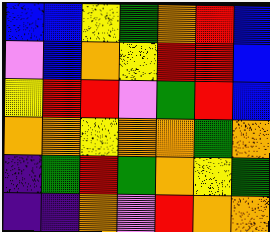[["blue", "blue", "yellow", "green", "orange", "red", "blue"], ["violet", "blue", "orange", "yellow", "red", "red", "blue"], ["yellow", "red", "red", "violet", "green", "red", "blue"], ["orange", "orange", "yellow", "orange", "orange", "green", "orange"], ["indigo", "green", "red", "green", "orange", "yellow", "green"], ["indigo", "indigo", "orange", "violet", "red", "orange", "orange"]]